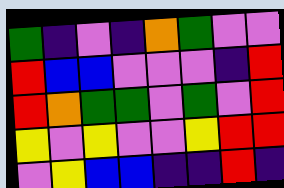[["green", "indigo", "violet", "indigo", "orange", "green", "violet", "violet"], ["red", "blue", "blue", "violet", "violet", "violet", "indigo", "red"], ["red", "orange", "green", "green", "violet", "green", "violet", "red"], ["yellow", "violet", "yellow", "violet", "violet", "yellow", "red", "red"], ["violet", "yellow", "blue", "blue", "indigo", "indigo", "red", "indigo"]]